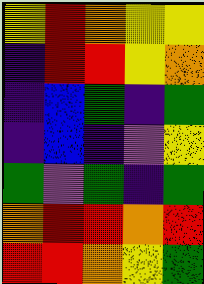[["yellow", "red", "orange", "yellow", "yellow"], ["indigo", "red", "red", "yellow", "orange"], ["indigo", "blue", "green", "indigo", "green"], ["indigo", "blue", "indigo", "violet", "yellow"], ["green", "violet", "green", "indigo", "green"], ["orange", "red", "red", "orange", "red"], ["red", "red", "orange", "yellow", "green"]]